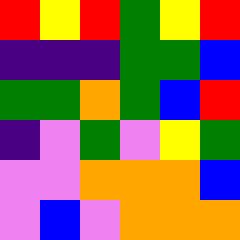[["red", "yellow", "red", "green", "yellow", "red"], ["indigo", "indigo", "indigo", "green", "green", "blue"], ["green", "green", "orange", "green", "blue", "red"], ["indigo", "violet", "green", "violet", "yellow", "green"], ["violet", "violet", "orange", "orange", "orange", "blue"], ["violet", "blue", "violet", "orange", "orange", "orange"]]